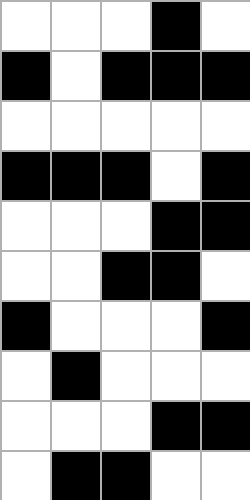[["white", "white", "white", "black", "white"], ["black", "white", "black", "black", "black"], ["white", "white", "white", "white", "white"], ["black", "black", "black", "white", "black"], ["white", "white", "white", "black", "black"], ["white", "white", "black", "black", "white"], ["black", "white", "white", "white", "black"], ["white", "black", "white", "white", "white"], ["white", "white", "white", "black", "black"], ["white", "black", "black", "white", "white"]]